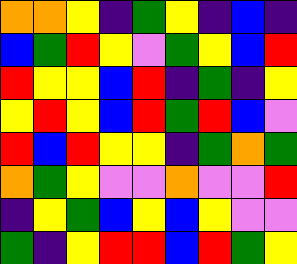[["orange", "orange", "yellow", "indigo", "green", "yellow", "indigo", "blue", "indigo"], ["blue", "green", "red", "yellow", "violet", "green", "yellow", "blue", "red"], ["red", "yellow", "yellow", "blue", "red", "indigo", "green", "indigo", "yellow"], ["yellow", "red", "yellow", "blue", "red", "green", "red", "blue", "violet"], ["red", "blue", "red", "yellow", "yellow", "indigo", "green", "orange", "green"], ["orange", "green", "yellow", "violet", "violet", "orange", "violet", "violet", "red"], ["indigo", "yellow", "green", "blue", "yellow", "blue", "yellow", "violet", "violet"], ["green", "indigo", "yellow", "red", "red", "blue", "red", "green", "yellow"]]